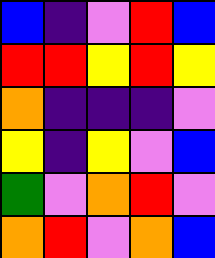[["blue", "indigo", "violet", "red", "blue"], ["red", "red", "yellow", "red", "yellow"], ["orange", "indigo", "indigo", "indigo", "violet"], ["yellow", "indigo", "yellow", "violet", "blue"], ["green", "violet", "orange", "red", "violet"], ["orange", "red", "violet", "orange", "blue"]]